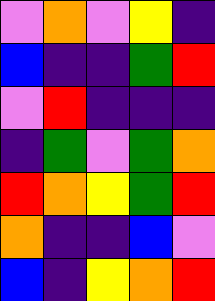[["violet", "orange", "violet", "yellow", "indigo"], ["blue", "indigo", "indigo", "green", "red"], ["violet", "red", "indigo", "indigo", "indigo"], ["indigo", "green", "violet", "green", "orange"], ["red", "orange", "yellow", "green", "red"], ["orange", "indigo", "indigo", "blue", "violet"], ["blue", "indigo", "yellow", "orange", "red"]]